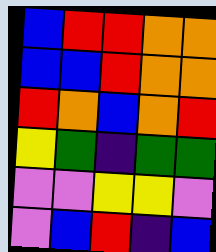[["blue", "red", "red", "orange", "orange"], ["blue", "blue", "red", "orange", "orange"], ["red", "orange", "blue", "orange", "red"], ["yellow", "green", "indigo", "green", "green"], ["violet", "violet", "yellow", "yellow", "violet"], ["violet", "blue", "red", "indigo", "blue"]]